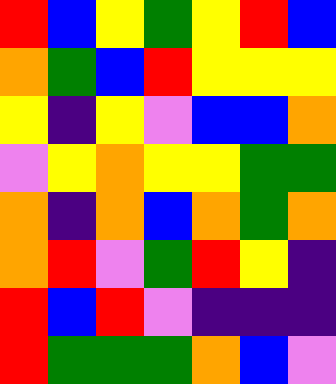[["red", "blue", "yellow", "green", "yellow", "red", "blue"], ["orange", "green", "blue", "red", "yellow", "yellow", "yellow"], ["yellow", "indigo", "yellow", "violet", "blue", "blue", "orange"], ["violet", "yellow", "orange", "yellow", "yellow", "green", "green"], ["orange", "indigo", "orange", "blue", "orange", "green", "orange"], ["orange", "red", "violet", "green", "red", "yellow", "indigo"], ["red", "blue", "red", "violet", "indigo", "indigo", "indigo"], ["red", "green", "green", "green", "orange", "blue", "violet"]]